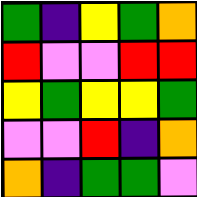[["green", "indigo", "yellow", "green", "orange"], ["red", "violet", "violet", "red", "red"], ["yellow", "green", "yellow", "yellow", "green"], ["violet", "violet", "red", "indigo", "orange"], ["orange", "indigo", "green", "green", "violet"]]